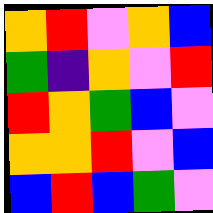[["orange", "red", "violet", "orange", "blue"], ["green", "indigo", "orange", "violet", "red"], ["red", "orange", "green", "blue", "violet"], ["orange", "orange", "red", "violet", "blue"], ["blue", "red", "blue", "green", "violet"]]